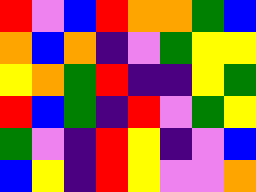[["red", "violet", "blue", "red", "orange", "orange", "green", "blue"], ["orange", "blue", "orange", "indigo", "violet", "green", "yellow", "yellow"], ["yellow", "orange", "green", "red", "indigo", "indigo", "yellow", "green"], ["red", "blue", "green", "indigo", "red", "violet", "green", "yellow"], ["green", "violet", "indigo", "red", "yellow", "indigo", "violet", "blue"], ["blue", "yellow", "indigo", "red", "yellow", "violet", "violet", "orange"]]